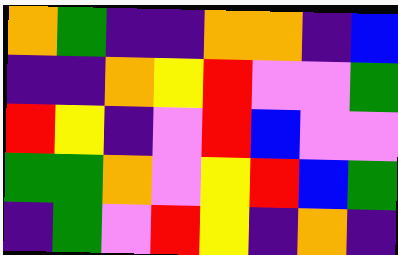[["orange", "green", "indigo", "indigo", "orange", "orange", "indigo", "blue"], ["indigo", "indigo", "orange", "yellow", "red", "violet", "violet", "green"], ["red", "yellow", "indigo", "violet", "red", "blue", "violet", "violet"], ["green", "green", "orange", "violet", "yellow", "red", "blue", "green"], ["indigo", "green", "violet", "red", "yellow", "indigo", "orange", "indigo"]]